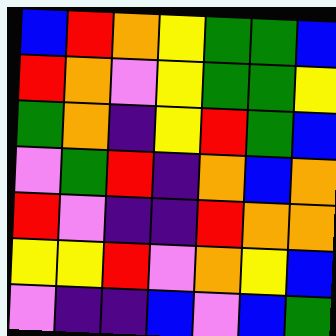[["blue", "red", "orange", "yellow", "green", "green", "blue"], ["red", "orange", "violet", "yellow", "green", "green", "yellow"], ["green", "orange", "indigo", "yellow", "red", "green", "blue"], ["violet", "green", "red", "indigo", "orange", "blue", "orange"], ["red", "violet", "indigo", "indigo", "red", "orange", "orange"], ["yellow", "yellow", "red", "violet", "orange", "yellow", "blue"], ["violet", "indigo", "indigo", "blue", "violet", "blue", "green"]]